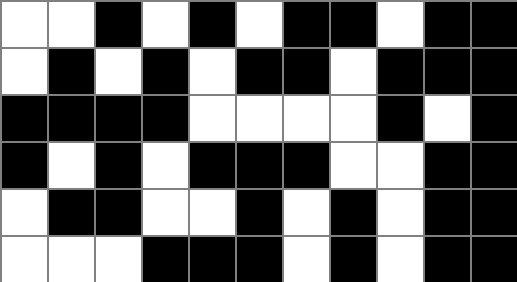[["white", "white", "black", "white", "black", "white", "black", "black", "white", "black", "black"], ["white", "black", "white", "black", "white", "black", "black", "white", "black", "black", "black"], ["black", "black", "black", "black", "white", "white", "white", "white", "black", "white", "black"], ["black", "white", "black", "white", "black", "black", "black", "white", "white", "black", "black"], ["white", "black", "black", "white", "white", "black", "white", "black", "white", "black", "black"], ["white", "white", "white", "black", "black", "black", "white", "black", "white", "black", "black"]]